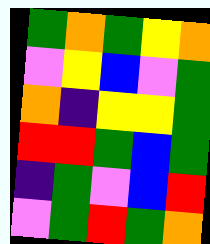[["green", "orange", "green", "yellow", "orange"], ["violet", "yellow", "blue", "violet", "green"], ["orange", "indigo", "yellow", "yellow", "green"], ["red", "red", "green", "blue", "green"], ["indigo", "green", "violet", "blue", "red"], ["violet", "green", "red", "green", "orange"]]